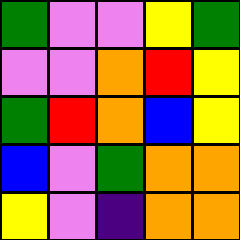[["green", "violet", "violet", "yellow", "green"], ["violet", "violet", "orange", "red", "yellow"], ["green", "red", "orange", "blue", "yellow"], ["blue", "violet", "green", "orange", "orange"], ["yellow", "violet", "indigo", "orange", "orange"]]